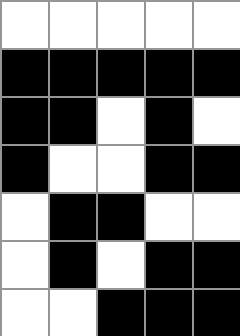[["white", "white", "white", "white", "white"], ["black", "black", "black", "black", "black"], ["black", "black", "white", "black", "white"], ["black", "white", "white", "black", "black"], ["white", "black", "black", "white", "white"], ["white", "black", "white", "black", "black"], ["white", "white", "black", "black", "black"]]